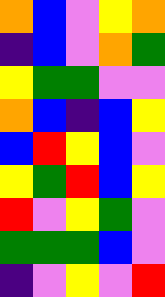[["orange", "blue", "violet", "yellow", "orange"], ["indigo", "blue", "violet", "orange", "green"], ["yellow", "green", "green", "violet", "violet"], ["orange", "blue", "indigo", "blue", "yellow"], ["blue", "red", "yellow", "blue", "violet"], ["yellow", "green", "red", "blue", "yellow"], ["red", "violet", "yellow", "green", "violet"], ["green", "green", "green", "blue", "violet"], ["indigo", "violet", "yellow", "violet", "red"]]